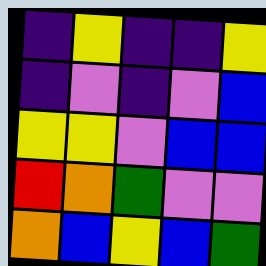[["indigo", "yellow", "indigo", "indigo", "yellow"], ["indigo", "violet", "indigo", "violet", "blue"], ["yellow", "yellow", "violet", "blue", "blue"], ["red", "orange", "green", "violet", "violet"], ["orange", "blue", "yellow", "blue", "green"]]